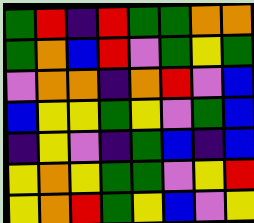[["green", "red", "indigo", "red", "green", "green", "orange", "orange"], ["green", "orange", "blue", "red", "violet", "green", "yellow", "green"], ["violet", "orange", "orange", "indigo", "orange", "red", "violet", "blue"], ["blue", "yellow", "yellow", "green", "yellow", "violet", "green", "blue"], ["indigo", "yellow", "violet", "indigo", "green", "blue", "indigo", "blue"], ["yellow", "orange", "yellow", "green", "green", "violet", "yellow", "red"], ["yellow", "orange", "red", "green", "yellow", "blue", "violet", "yellow"]]